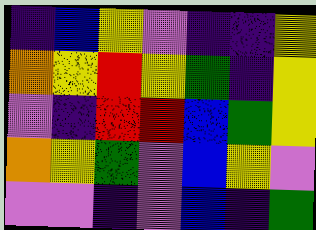[["indigo", "blue", "yellow", "violet", "indigo", "indigo", "yellow"], ["orange", "yellow", "red", "yellow", "green", "indigo", "yellow"], ["violet", "indigo", "red", "red", "blue", "green", "yellow"], ["orange", "yellow", "green", "violet", "blue", "yellow", "violet"], ["violet", "violet", "indigo", "violet", "blue", "indigo", "green"]]